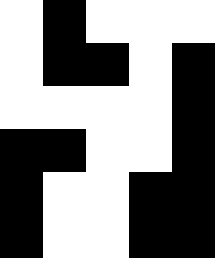[["white", "black", "white", "white", "white"], ["white", "black", "black", "white", "black"], ["white", "white", "white", "white", "black"], ["black", "black", "white", "white", "black"], ["black", "white", "white", "black", "black"], ["black", "white", "white", "black", "black"]]